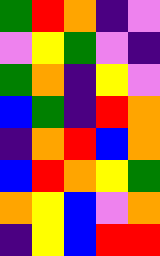[["green", "red", "orange", "indigo", "violet"], ["violet", "yellow", "green", "violet", "indigo"], ["green", "orange", "indigo", "yellow", "violet"], ["blue", "green", "indigo", "red", "orange"], ["indigo", "orange", "red", "blue", "orange"], ["blue", "red", "orange", "yellow", "green"], ["orange", "yellow", "blue", "violet", "orange"], ["indigo", "yellow", "blue", "red", "red"]]